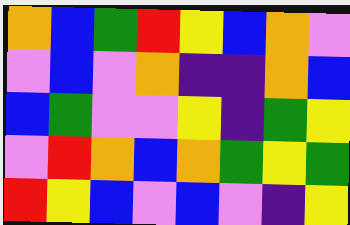[["orange", "blue", "green", "red", "yellow", "blue", "orange", "violet"], ["violet", "blue", "violet", "orange", "indigo", "indigo", "orange", "blue"], ["blue", "green", "violet", "violet", "yellow", "indigo", "green", "yellow"], ["violet", "red", "orange", "blue", "orange", "green", "yellow", "green"], ["red", "yellow", "blue", "violet", "blue", "violet", "indigo", "yellow"]]